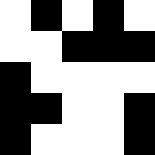[["white", "black", "white", "black", "white"], ["white", "white", "black", "black", "black"], ["black", "white", "white", "white", "white"], ["black", "black", "white", "white", "black"], ["black", "white", "white", "white", "black"]]